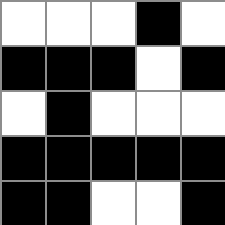[["white", "white", "white", "black", "white"], ["black", "black", "black", "white", "black"], ["white", "black", "white", "white", "white"], ["black", "black", "black", "black", "black"], ["black", "black", "white", "white", "black"]]